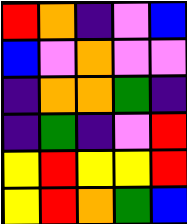[["red", "orange", "indigo", "violet", "blue"], ["blue", "violet", "orange", "violet", "violet"], ["indigo", "orange", "orange", "green", "indigo"], ["indigo", "green", "indigo", "violet", "red"], ["yellow", "red", "yellow", "yellow", "red"], ["yellow", "red", "orange", "green", "blue"]]